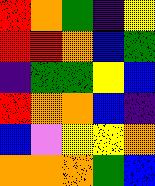[["red", "orange", "green", "indigo", "yellow"], ["red", "red", "orange", "blue", "green"], ["indigo", "green", "green", "yellow", "blue"], ["red", "orange", "orange", "blue", "indigo"], ["blue", "violet", "yellow", "yellow", "orange"], ["orange", "orange", "orange", "green", "blue"]]